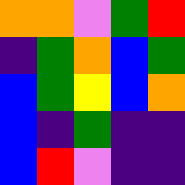[["orange", "orange", "violet", "green", "red"], ["indigo", "green", "orange", "blue", "green"], ["blue", "green", "yellow", "blue", "orange"], ["blue", "indigo", "green", "indigo", "indigo"], ["blue", "red", "violet", "indigo", "indigo"]]